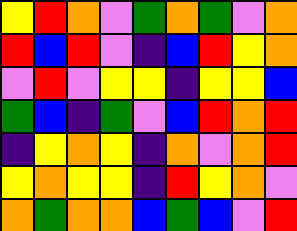[["yellow", "red", "orange", "violet", "green", "orange", "green", "violet", "orange"], ["red", "blue", "red", "violet", "indigo", "blue", "red", "yellow", "orange"], ["violet", "red", "violet", "yellow", "yellow", "indigo", "yellow", "yellow", "blue"], ["green", "blue", "indigo", "green", "violet", "blue", "red", "orange", "red"], ["indigo", "yellow", "orange", "yellow", "indigo", "orange", "violet", "orange", "red"], ["yellow", "orange", "yellow", "yellow", "indigo", "red", "yellow", "orange", "violet"], ["orange", "green", "orange", "orange", "blue", "green", "blue", "violet", "red"]]